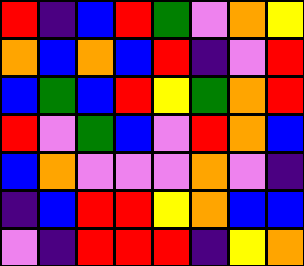[["red", "indigo", "blue", "red", "green", "violet", "orange", "yellow"], ["orange", "blue", "orange", "blue", "red", "indigo", "violet", "red"], ["blue", "green", "blue", "red", "yellow", "green", "orange", "red"], ["red", "violet", "green", "blue", "violet", "red", "orange", "blue"], ["blue", "orange", "violet", "violet", "violet", "orange", "violet", "indigo"], ["indigo", "blue", "red", "red", "yellow", "orange", "blue", "blue"], ["violet", "indigo", "red", "red", "red", "indigo", "yellow", "orange"]]